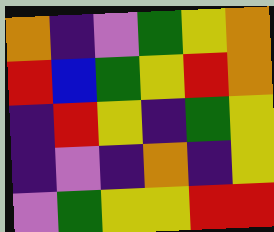[["orange", "indigo", "violet", "green", "yellow", "orange"], ["red", "blue", "green", "yellow", "red", "orange"], ["indigo", "red", "yellow", "indigo", "green", "yellow"], ["indigo", "violet", "indigo", "orange", "indigo", "yellow"], ["violet", "green", "yellow", "yellow", "red", "red"]]